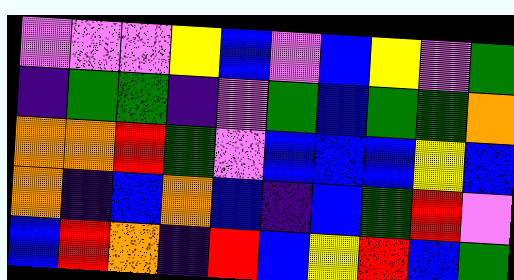[["violet", "violet", "violet", "yellow", "blue", "violet", "blue", "yellow", "violet", "green"], ["indigo", "green", "green", "indigo", "violet", "green", "blue", "green", "green", "orange"], ["orange", "orange", "red", "green", "violet", "blue", "blue", "blue", "yellow", "blue"], ["orange", "indigo", "blue", "orange", "blue", "indigo", "blue", "green", "red", "violet"], ["blue", "red", "orange", "indigo", "red", "blue", "yellow", "red", "blue", "green"]]